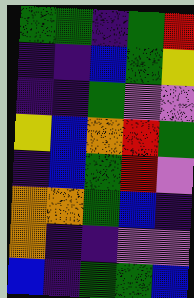[["green", "green", "indigo", "green", "red"], ["indigo", "indigo", "blue", "green", "yellow"], ["indigo", "indigo", "green", "violet", "violet"], ["yellow", "blue", "orange", "red", "green"], ["indigo", "blue", "green", "red", "violet"], ["orange", "orange", "green", "blue", "indigo"], ["orange", "indigo", "indigo", "violet", "violet"], ["blue", "indigo", "green", "green", "blue"]]